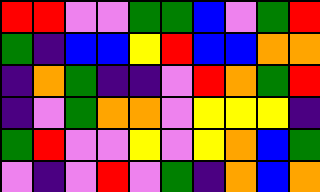[["red", "red", "violet", "violet", "green", "green", "blue", "violet", "green", "red"], ["green", "indigo", "blue", "blue", "yellow", "red", "blue", "blue", "orange", "orange"], ["indigo", "orange", "green", "indigo", "indigo", "violet", "red", "orange", "green", "red"], ["indigo", "violet", "green", "orange", "orange", "violet", "yellow", "yellow", "yellow", "indigo"], ["green", "red", "violet", "violet", "yellow", "violet", "yellow", "orange", "blue", "green"], ["violet", "indigo", "violet", "red", "violet", "green", "indigo", "orange", "blue", "orange"]]